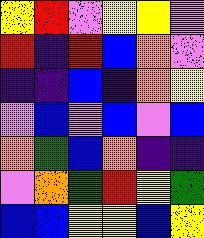[["yellow", "red", "violet", "yellow", "yellow", "violet"], ["red", "indigo", "red", "blue", "orange", "violet"], ["indigo", "indigo", "blue", "indigo", "orange", "yellow"], ["violet", "blue", "violet", "blue", "violet", "blue"], ["orange", "green", "blue", "orange", "indigo", "indigo"], ["violet", "orange", "green", "red", "yellow", "green"], ["blue", "blue", "yellow", "yellow", "blue", "yellow"]]